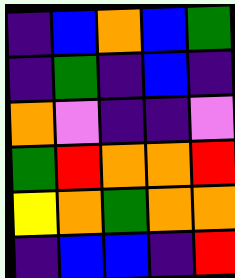[["indigo", "blue", "orange", "blue", "green"], ["indigo", "green", "indigo", "blue", "indigo"], ["orange", "violet", "indigo", "indigo", "violet"], ["green", "red", "orange", "orange", "red"], ["yellow", "orange", "green", "orange", "orange"], ["indigo", "blue", "blue", "indigo", "red"]]